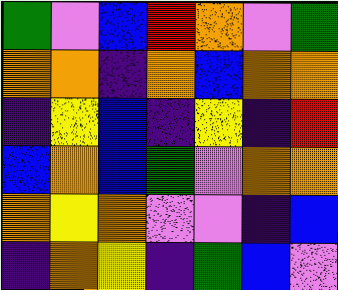[["green", "violet", "blue", "red", "orange", "violet", "green"], ["orange", "orange", "indigo", "orange", "blue", "orange", "orange"], ["indigo", "yellow", "blue", "indigo", "yellow", "indigo", "red"], ["blue", "orange", "blue", "green", "violet", "orange", "orange"], ["orange", "yellow", "orange", "violet", "violet", "indigo", "blue"], ["indigo", "orange", "yellow", "indigo", "green", "blue", "violet"]]